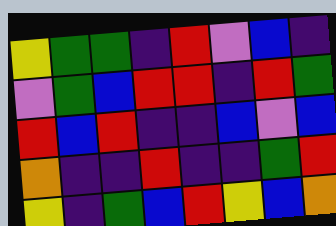[["yellow", "green", "green", "indigo", "red", "violet", "blue", "indigo"], ["violet", "green", "blue", "red", "red", "indigo", "red", "green"], ["red", "blue", "red", "indigo", "indigo", "blue", "violet", "blue"], ["orange", "indigo", "indigo", "red", "indigo", "indigo", "green", "red"], ["yellow", "indigo", "green", "blue", "red", "yellow", "blue", "orange"]]